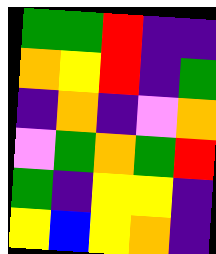[["green", "green", "red", "indigo", "indigo"], ["orange", "yellow", "red", "indigo", "green"], ["indigo", "orange", "indigo", "violet", "orange"], ["violet", "green", "orange", "green", "red"], ["green", "indigo", "yellow", "yellow", "indigo"], ["yellow", "blue", "yellow", "orange", "indigo"]]